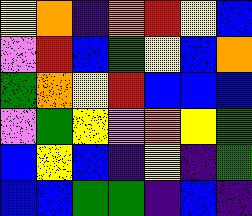[["yellow", "orange", "indigo", "orange", "red", "yellow", "blue"], ["violet", "red", "blue", "green", "yellow", "blue", "orange"], ["green", "orange", "yellow", "red", "blue", "blue", "blue"], ["violet", "green", "yellow", "violet", "orange", "yellow", "green"], ["blue", "yellow", "blue", "indigo", "yellow", "indigo", "green"], ["blue", "blue", "green", "green", "indigo", "blue", "indigo"]]